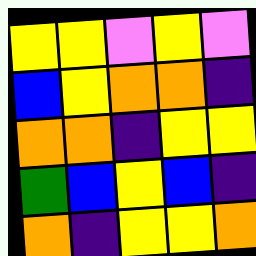[["yellow", "yellow", "violet", "yellow", "violet"], ["blue", "yellow", "orange", "orange", "indigo"], ["orange", "orange", "indigo", "yellow", "yellow"], ["green", "blue", "yellow", "blue", "indigo"], ["orange", "indigo", "yellow", "yellow", "orange"]]